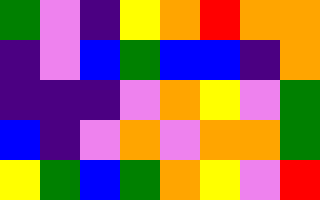[["green", "violet", "indigo", "yellow", "orange", "red", "orange", "orange"], ["indigo", "violet", "blue", "green", "blue", "blue", "indigo", "orange"], ["indigo", "indigo", "indigo", "violet", "orange", "yellow", "violet", "green"], ["blue", "indigo", "violet", "orange", "violet", "orange", "orange", "green"], ["yellow", "green", "blue", "green", "orange", "yellow", "violet", "red"]]